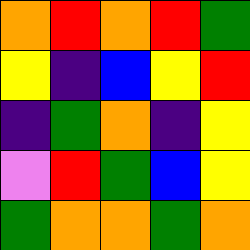[["orange", "red", "orange", "red", "green"], ["yellow", "indigo", "blue", "yellow", "red"], ["indigo", "green", "orange", "indigo", "yellow"], ["violet", "red", "green", "blue", "yellow"], ["green", "orange", "orange", "green", "orange"]]